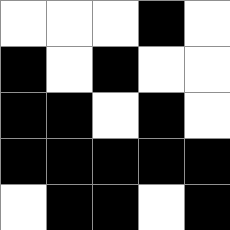[["white", "white", "white", "black", "white"], ["black", "white", "black", "white", "white"], ["black", "black", "white", "black", "white"], ["black", "black", "black", "black", "black"], ["white", "black", "black", "white", "black"]]